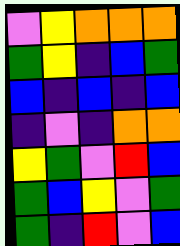[["violet", "yellow", "orange", "orange", "orange"], ["green", "yellow", "indigo", "blue", "green"], ["blue", "indigo", "blue", "indigo", "blue"], ["indigo", "violet", "indigo", "orange", "orange"], ["yellow", "green", "violet", "red", "blue"], ["green", "blue", "yellow", "violet", "green"], ["green", "indigo", "red", "violet", "blue"]]